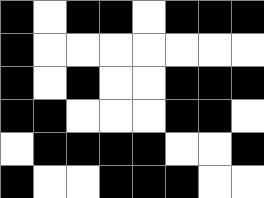[["black", "white", "black", "black", "white", "black", "black", "black"], ["black", "white", "white", "white", "white", "white", "white", "white"], ["black", "white", "black", "white", "white", "black", "black", "black"], ["black", "black", "white", "white", "white", "black", "black", "white"], ["white", "black", "black", "black", "black", "white", "white", "black"], ["black", "white", "white", "black", "black", "black", "white", "white"]]